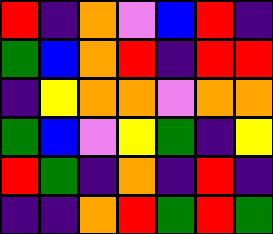[["red", "indigo", "orange", "violet", "blue", "red", "indigo"], ["green", "blue", "orange", "red", "indigo", "red", "red"], ["indigo", "yellow", "orange", "orange", "violet", "orange", "orange"], ["green", "blue", "violet", "yellow", "green", "indigo", "yellow"], ["red", "green", "indigo", "orange", "indigo", "red", "indigo"], ["indigo", "indigo", "orange", "red", "green", "red", "green"]]